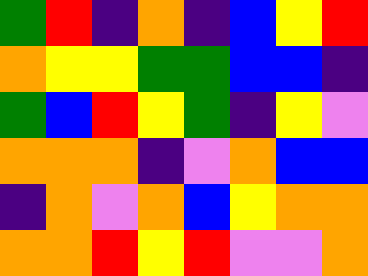[["green", "red", "indigo", "orange", "indigo", "blue", "yellow", "red"], ["orange", "yellow", "yellow", "green", "green", "blue", "blue", "indigo"], ["green", "blue", "red", "yellow", "green", "indigo", "yellow", "violet"], ["orange", "orange", "orange", "indigo", "violet", "orange", "blue", "blue"], ["indigo", "orange", "violet", "orange", "blue", "yellow", "orange", "orange"], ["orange", "orange", "red", "yellow", "red", "violet", "violet", "orange"]]